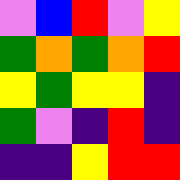[["violet", "blue", "red", "violet", "yellow"], ["green", "orange", "green", "orange", "red"], ["yellow", "green", "yellow", "yellow", "indigo"], ["green", "violet", "indigo", "red", "indigo"], ["indigo", "indigo", "yellow", "red", "red"]]